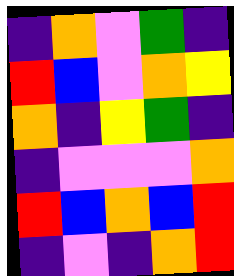[["indigo", "orange", "violet", "green", "indigo"], ["red", "blue", "violet", "orange", "yellow"], ["orange", "indigo", "yellow", "green", "indigo"], ["indigo", "violet", "violet", "violet", "orange"], ["red", "blue", "orange", "blue", "red"], ["indigo", "violet", "indigo", "orange", "red"]]